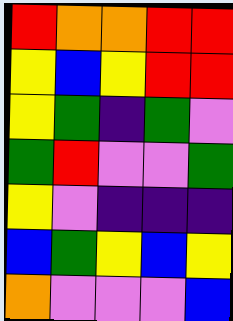[["red", "orange", "orange", "red", "red"], ["yellow", "blue", "yellow", "red", "red"], ["yellow", "green", "indigo", "green", "violet"], ["green", "red", "violet", "violet", "green"], ["yellow", "violet", "indigo", "indigo", "indigo"], ["blue", "green", "yellow", "blue", "yellow"], ["orange", "violet", "violet", "violet", "blue"]]